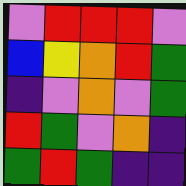[["violet", "red", "red", "red", "violet"], ["blue", "yellow", "orange", "red", "green"], ["indigo", "violet", "orange", "violet", "green"], ["red", "green", "violet", "orange", "indigo"], ["green", "red", "green", "indigo", "indigo"]]